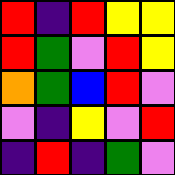[["red", "indigo", "red", "yellow", "yellow"], ["red", "green", "violet", "red", "yellow"], ["orange", "green", "blue", "red", "violet"], ["violet", "indigo", "yellow", "violet", "red"], ["indigo", "red", "indigo", "green", "violet"]]